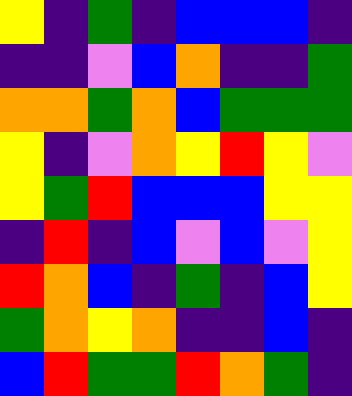[["yellow", "indigo", "green", "indigo", "blue", "blue", "blue", "indigo"], ["indigo", "indigo", "violet", "blue", "orange", "indigo", "indigo", "green"], ["orange", "orange", "green", "orange", "blue", "green", "green", "green"], ["yellow", "indigo", "violet", "orange", "yellow", "red", "yellow", "violet"], ["yellow", "green", "red", "blue", "blue", "blue", "yellow", "yellow"], ["indigo", "red", "indigo", "blue", "violet", "blue", "violet", "yellow"], ["red", "orange", "blue", "indigo", "green", "indigo", "blue", "yellow"], ["green", "orange", "yellow", "orange", "indigo", "indigo", "blue", "indigo"], ["blue", "red", "green", "green", "red", "orange", "green", "indigo"]]